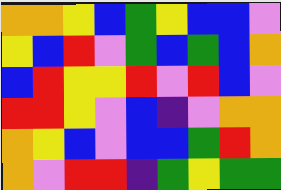[["orange", "orange", "yellow", "blue", "green", "yellow", "blue", "blue", "violet"], ["yellow", "blue", "red", "violet", "green", "blue", "green", "blue", "orange"], ["blue", "red", "yellow", "yellow", "red", "violet", "red", "blue", "violet"], ["red", "red", "yellow", "violet", "blue", "indigo", "violet", "orange", "orange"], ["orange", "yellow", "blue", "violet", "blue", "blue", "green", "red", "orange"], ["orange", "violet", "red", "red", "indigo", "green", "yellow", "green", "green"]]